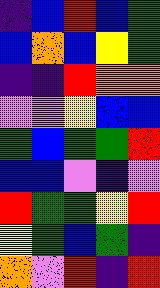[["indigo", "blue", "red", "blue", "green"], ["blue", "orange", "blue", "yellow", "green"], ["indigo", "indigo", "red", "orange", "orange"], ["violet", "violet", "yellow", "blue", "blue"], ["green", "blue", "green", "green", "red"], ["blue", "blue", "violet", "indigo", "violet"], ["red", "green", "green", "yellow", "red"], ["yellow", "green", "blue", "green", "indigo"], ["orange", "violet", "red", "indigo", "red"]]